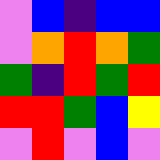[["violet", "blue", "indigo", "blue", "blue"], ["violet", "orange", "red", "orange", "green"], ["green", "indigo", "red", "green", "red"], ["red", "red", "green", "blue", "yellow"], ["violet", "red", "violet", "blue", "violet"]]